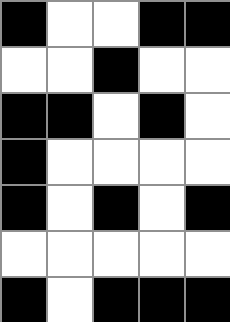[["black", "white", "white", "black", "black"], ["white", "white", "black", "white", "white"], ["black", "black", "white", "black", "white"], ["black", "white", "white", "white", "white"], ["black", "white", "black", "white", "black"], ["white", "white", "white", "white", "white"], ["black", "white", "black", "black", "black"]]